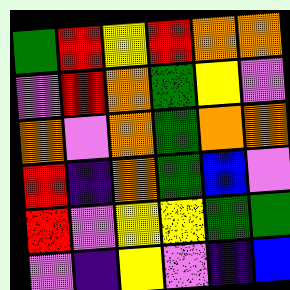[["green", "red", "yellow", "red", "orange", "orange"], ["violet", "red", "orange", "green", "yellow", "violet"], ["orange", "violet", "orange", "green", "orange", "orange"], ["red", "indigo", "orange", "green", "blue", "violet"], ["red", "violet", "yellow", "yellow", "green", "green"], ["violet", "indigo", "yellow", "violet", "indigo", "blue"]]